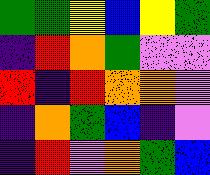[["green", "green", "yellow", "blue", "yellow", "green"], ["indigo", "red", "orange", "green", "violet", "violet"], ["red", "indigo", "red", "orange", "orange", "violet"], ["indigo", "orange", "green", "blue", "indigo", "violet"], ["indigo", "red", "violet", "orange", "green", "blue"]]